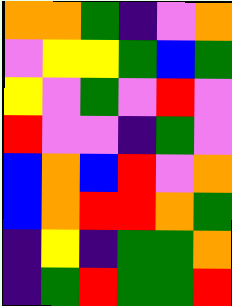[["orange", "orange", "green", "indigo", "violet", "orange"], ["violet", "yellow", "yellow", "green", "blue", "green"], ["yellow", "violet", "green", "violet", "red", "violet"], ["red", "violet", "violet", "indigo", "green", "violet"], ["blue", "orange", "blue", "red", "violet", "orange"], ["blue", "orange", "red", "red", "orange", "green"], ["indigo", "yellow", "indigo", "green", "green", "orange"], ["indigo", "green", "red", "green", "green", "red"]]